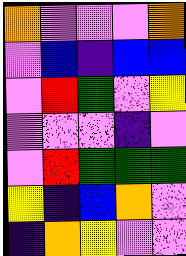[["orange", "violet", "violet", "violet", "orange"], ["violet", "blue", "indigo", "blue", "blue"], ["violet", "red", "green", "violet", "yellow"], ["violet", "violet", "violet", "indigo", "violet"], ["violet", "red", "green", "green", "green"], ["yellow", "indigo", "blue", "orange", "violet"], ["indigo", "orange", "yellow", "violet", "violet"]]